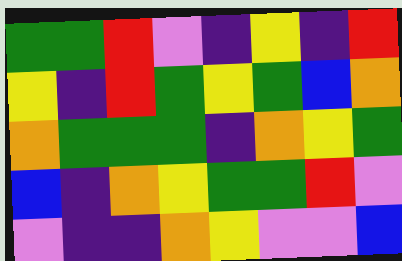[["green", "green", "red", "violet", "indigo", "yellow", "indigo", "red"], ["yellow", "indigo", "red", "green", "yellow", "green", "blue", "orange"], ["orange", "green", "green", "green", "indigo", "orange", "yellow", "green"], ["blue", "indigo", "orange", "yellow", "green", "green", "red", "violet"], ["violet", "indigo", "indigo", "orange", "yellow", "violet", "violet", "blue"]]